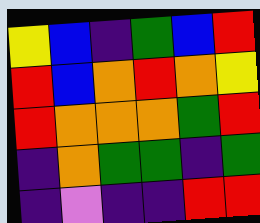[["yellow", "blue", "indigo", "green", "blue", "red"], ["red", "blue", "orange", "red", "orange", "yellow"], ["red", "orange", "orange", "orange", "green", "red"], ["indigo", "orange", "green", "green", "indigo", "green"], ["indigo", "violet", "indigo", "indigo", "red", "red"]]